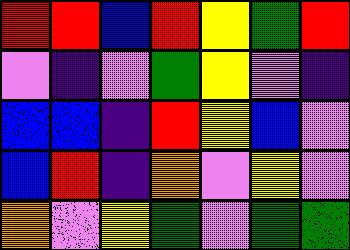[["red", "red", "blue", "red", "yellow", "green", "red"], ["violet", "indigo", "violet", "green", "yellow", "violet", "indigo"], ["blue", "blue", "indigo", "red", "yellow", "blue", "violet"], ["blue", "red", "indigo", "orange", "violet", "yellow", "violet"], ["orange", "violet", "yellow", "green", "violet", "green", "green"]]